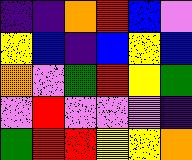[["indigo", "indigo", "orange", "red", "blue", "violet"], ["yellow", "blue", "indigo", "blue", "yellow", "blue"], ["orange", "violet", "green", "red", "yellow", "green"], ["violet", "red", "violet", "violet", "violet", "indigo"], ["green", "red", "red", "yellow", "yellow", "orange"]]